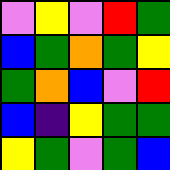[["violet", "yellow", "violet", "red", "green"], ["blue", "green", "orange", "green", "yellow"], ["green", "orange", "blue", "violet", "red"], ["blue", "indigo", "yellow", "green", "green"], ["yellow", "green", "violet", "green", "blue"]]